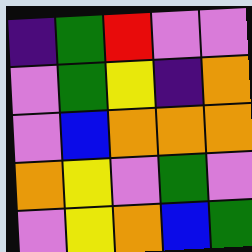[["indigo", "green", "red", "violet", "violet"], ["violet", "green", "yellow", "indigo", "orange"], ["violet", "blue", "orange", "orange", "orange"], ["orange", "yellow", "violet", "green", "violet"], ["violet", "yellow", "orange", "blue", "green"]]